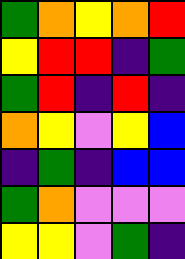[["green", "orange", "yellow", "orange", "red"], ["yellow", "red", "red", "indigo", "green"], ["green", "red", "indigo", "red", "indigo"], ["orange", "yellow", "violet", "yellow", "blue"], ["indigo", "green", "indigo", "blue", "blue"], ["green", "orange", "violet", "violet", "violet"], ["yellow", "yellow", "violet", "green", "indigo"]]